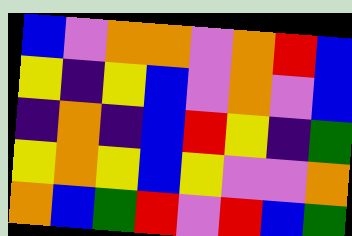[["blue", "violet", "orange", "orange", "violet", "orange", "red", "blue"], ["yellow", "indigo", "yellow", "blue", "violet", "orange", "violet", "blue"], ["indigo", "orange", "indigo", "blue", "red", "yellow", "indigo", "green"], ["yellow", "orange", "yellow", "blue", "yellow", "violet", "violet", "orange"], ["orange", "blue", "green", "red", "violet", "red", "blue", "green"]]